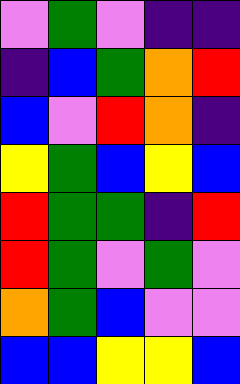[["violet", "green", "violet", "indigo", "indigo"], ["indigo", "blue", "green", "orange", "red"], ["blue", "violet", "red", "orange", "indigo"], ["yellow", "green", "blue", "yellow", "blue"], ["red", "green", "green", "indigo", "red"], ["red", "green", "violet", "green", "violet"], ["orange", "green", "blue", "violet", "violet"], ["blue", "blue", "yellow", "yellow", "blue"]]